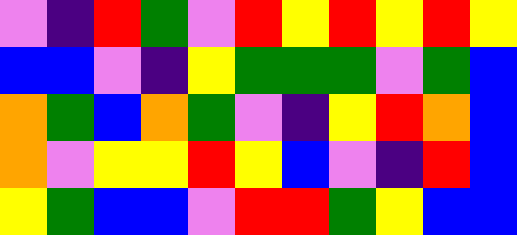[["violet", "indigo", "red", "green", "violet", "red", "yellow", "red", "yellow", "red", "yellow"], ["blue", "blue", "violet", "indigo", "yellow", "green", "green", "green", "violet", "green", "blue"], ["orange", "green", "blue", "orange", "green", "violet", "indigo", "yellow", "red", "orange", "blue"], ["orange", "violet", "yellow", "yellow", "red", "yellow", "blue", "violet", "indigo", "red", "blue"], ["yellow", "green", "blue", "blue", "violet", "red", "red", "green", "yellow", "blue", "blue"]]